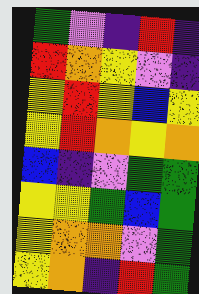[["green", "violet", "indigo", "red", "indigo"], ["red", "orange", "yellow", "violet", "indigo"], ["yellow", "red", "yellow", "blue", "yellow"], ["yellow", "red", "orange", "yellow", "orange"], ["blue", "indigo", "violet", "green", "green"], ["yellow", "yellow", "green", "blue", "green"], ["yellow", "orange", "orange", "violet", "green"], ["yellow", "orange", "indigo", "red", "green"]]